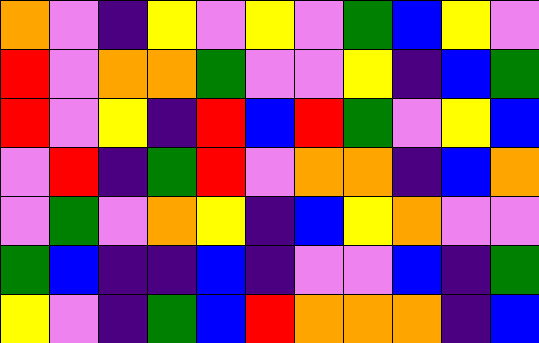[["orange", "violet", "indigo", "yellow", "violet", "yellow", "violet", "green", "blue", "yellow", "violet"], ["red", "violet", "orange", "orange", "green", "violet", "violet", "yellow", "indigo", "blue", "green"], ["red", "violet", "yellow", "indigo", "red", "blue", "red", "green", "violet", "yellow", "blue"], ["violet", "red", "indigo", "green", "red", "violet", "orange", "orange", "indigo", "blue", "orange"], ["violet", "green", "violet", "orange", "yellow", "indigo", "blue", "yellow", "orange", "violet", "violet"], ["green", "blue", "indigo", "indigo", "blue", "indigo", "violet", "violet", "blue", "indigo", "green"], ["yellow", "violet", "indigo", "green", "blue", "red", "orange", "orange", "orange", "indigo", "blue"]]